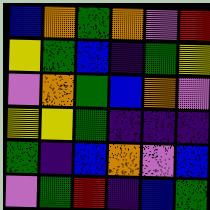[["blue", "orange", "green", "orange", "violet", "red"], ["yellow", "green", "blue", "indigo", "green", "yellow"], ["violet", "orange", "green", "blue", "orange", "violet"], ["yellow", "yellow", "green", "indigo", "indigo", "indigo"], ["green", "indigo", "blue", "orange", "violet", "blue"], ["violet", "green", "red", "indigo", "blue", "green"]]